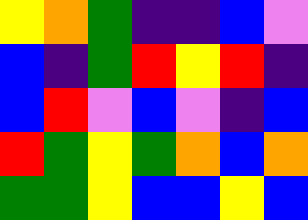[["yellow", "orange", "green", "indigo", "indigo", "blue", "violet"], ["blue", "indigo", "green", "red", "yellow", "red", "indigo"], ["blue", "red", "violet", "blue", "violet", "indigo", "blue"], ["red", "green", "yellow", "green", "orange", "blue", "orange"], ["green", "green", "yellow", "blue", "blue", "yellow", "blue"]]